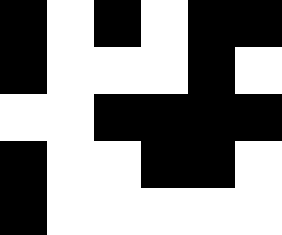[["black", "white", "black", "white", "black", "black"], ["black", "white", "white", "white", "black", "white"], ["white", "white", "black", "black", "black", "black"], ["black", "white", "white", "black", "black", "white"], ["black", "white", "white", "white", "white", "white"]]